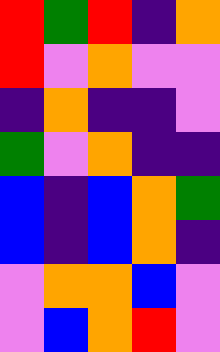[["red", "green", "red", "indigo", "orange"], ["red", "violet", "orange", "violet", "violet"], ["indigo", "orange", "indigo", "indigo", "violet"], ["green", "violet", "orange", "indigo", "indigo"], ["blue", "indigo", "blue", "orange", "green"], ["blue", "indigo", "blue", "orange", "indigo"], ["violet", "orange", "orange", "blue", "violet"], ["violet", "blue", "orange", "red", "violet"]]